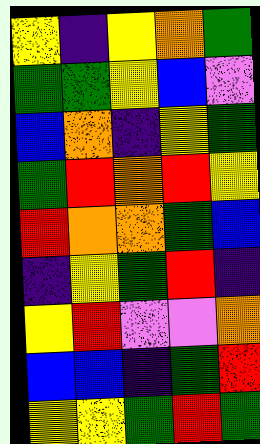[["yellow", "indigo", "yellow", "orange", "green"], ["green", "green", "yellow", "blue", "violet"], ["blue", "orange", "indigo", "yellow", "green"], ["green", "red", "orange", "red", "yellow"], ["red", "orange", "orange", "green", "blue"], ["indigo", "yellow", "green", "red", "indigo"], ["yellow", "red", "violet", "violet", "orange"], ["blue", "blue", "indigo", "green", "red"], ["yellow", "yellow", "green", "red", "green"]]